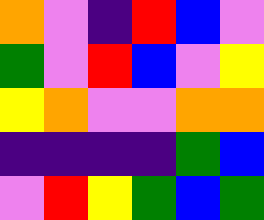[["orange", "violet", "indigo", "red", "blue", "violet"], ["green", "violet", "red", "blue", "violet", "yellow"], ["yellow", "orange", "violet", "violet", "orange", "orange"], ["indigo", "indigo", "indigo", "indigo", "green", "blue"], ["violet", "red", "yellow", "green", "blue", "green"]]